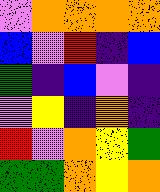[["violet", "orange", "orange", "orange", "orange"], ["blue", "violet", "red", "indigo", "blue"], ["green", "indigo", "blue", "violet", "indigo"], ["violet", "yellow", "indigo", "orange", "indigo"], ["red", "violet", "orange", "yellow", "green"], ["green", "green", "orange", "yellow", "orange"]]